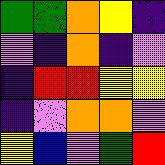[["green", "green", "orange", "yellow", "indigo"], ["violet", "indigo", "orange", "indigo", "violet"], ["indigo", "red", "red", "yellow", "yellow"], ["indigo", "violet", "orange", "orange", "violet"], ["yellow", "blue", "violet", "green", "red"]]